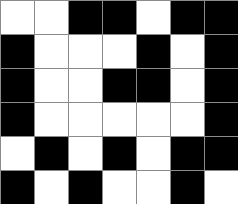[["white", "white", "black", "black", "white", "black", "black"], ["black", "white", "white", "white", "black", "white", "black"], ["black", "white", "white", "black", "black", "white", "black"], ["black", "white", "white", "white", "white", "white", "black"], ["white", "black", "white", "black", "white", "black", "black"], ["black", "white", "black", "white", "white", "black", "white"]]